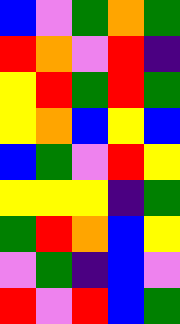[["blue", "violet", "green", "orange", "green"], ["red", "orange", "violet", "red", "indigo"], ["yellow", "red", "green", "red", "green"], ["yellow", "orange", "blue", "yellow", "blue"], ["blue", "green", "violet", "red", "yellow"], ["yellow", "yellow", "yellow", "indigo", "green"], ["green", "red", "orange", "blue", "yellow"], ["violet", "green", "indigo", "blue", "violet"], ["red", "violet", "red", "blue", "green"]]